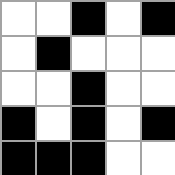[["white", "white", "black", "white", "black"], ["white", "black", "white", "white", "white"], ["white", "white", "black", "white", "white"], ["black", "white", "black", "white", "black"], ["black", "black", "black", "white", "white"]]